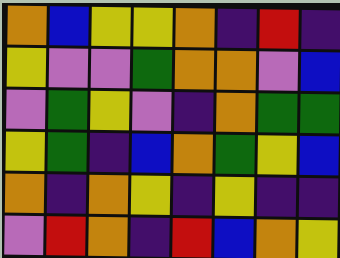[["orange", "blue", "yellow", "yellow", "orange", "indigo", "red", "indigo"], ["yellow", "violet", "violet", "green", "orange", "orange", "violet", "blue"], ["violet", "green", "yellow", "violet", "indigo", "orange", "green", "green"], ["yellow", "green", "indigo", "blue", "orange", "green", "yellow", "blue"], ["orange", "indigo", "orange", "yellow", "indigo", "yellow", "indigo", "indigo"], ["violet", "red", "orange", "indigo", "red", "blue", "orange", "yellow"]]